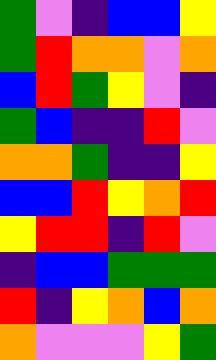[["green", "violet", "indigo", "blue", "blue", "yellow"], ["green", "red", "orange", "orange", "violet", "orange"], ["blue", "red", "green", "yellow", "violet", "indigo"], ["green", "blue", "indigo", "indigo", "red", "violet"], ["orange", "orange", "green", "indigo", "indigo", "yellow"], ["blue", "blue", "red", "yellow", "orange", "red"], ["yellow", "red", "red", "indigo", "red", "violet"], ["indigo", "blue", "blue", "green", "green", "green"], ["red", "indigo", "yellow", "orange", "blue", "orange"], ["orange", "violet", "violet", "violet", "yellow", "green"]]